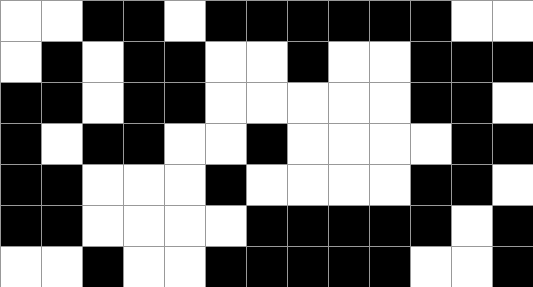[["white", "white", "black", "black", "white", "black", "black", "black", "black", "black", "black", "white", "white"], ["white", "black", "white", "black", "black", "white", "white", "black", "white", "white", "black", "black", "black"], ["black", "black", "white", "black", "black", "white", "white", "white", "white", "white", "black", "black", "white"], ["black", "white", "black", "black", "white", "white", "black", "white", "white", "white", "white", "black", "black"], ["black", "black", "white", "white", "white", "black", "white", "white", "white", "white", "black", "black", "white"], ["black", "black", "white", "white", "white", "white", "black", "black", "black", "black", "black", "white", "black"], ["white", "white", "black", "white", "white", "black", "black", "black", "black", "black", "white", "white", "black"]]